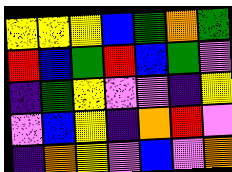[["yellow", "yellow", "yellow", "blue", "green", "orange", "green"], ["red", "blue", "green", "red", "blue", "green", "violet"], ["indigo", "green", "yellow", "violet", "violet", "indigo", "yellow"], ["violet", "blue", "yellow", "indigo", "orange", "red", "violet"], ["indigo", "orange", "yellow", "violet", "blue", "violet", "orange"]]